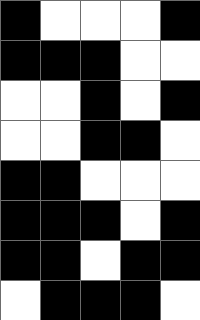[["black", "white", "white", "white", "black"], ["black", "black", "black", "white", "white"], ["white", "white", "black", "white", "black"], ["white", "white", "black", "black", "white"], ["black", "black", "white", "white", "white"], ["black", "black", "black", "white", "black"], ["black", "black", "white", "black", "black"], ["white", "black", "black", "black", "white"]]